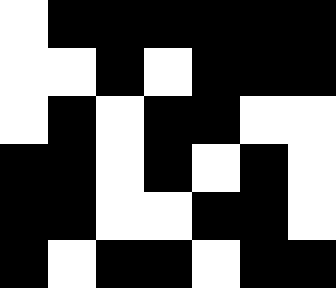[["white", "black", "black", "black", "black", "black", "black"], ["white", "white", "black", "white", "black", "black", "black"], ["white", "black", "white", "black", "black", "white", "white"], ["black", "black", "white", "black", "white", "black", "white"], ["black", "black", "white", "white", "black", "black", "white"], ["black", "white", "black", "black", "white", "black", "black"]]